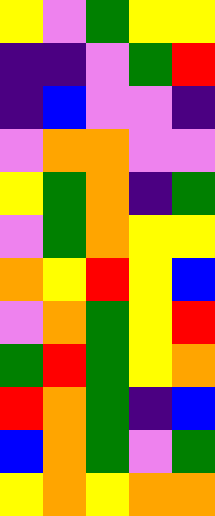[["yellow", "violet", "green", "yellow", "yellow"], ["indigo", "indigo", "violet", "green", "red"], ["indigo", "blue", "violet", "violet", "indigo"], ["violet", "orange", "orange", "violet", "violet"], ["yellow", "green", "orange", "indigo", "green"], ["violet", "green", "orange", "yellow", "yellow"], ["orange", "yellow", "red", "yellow", "blue"], ["violet", "orange", "green", "yellow", "red"], ["green", "red", "green", "yellow", "orange"], ["red", "orange", "green", "indigo", "blue"], ["blue", "orange", "green", "violet", "green"], ["yellow", "orange", "yellow", "orange", "orange"]]